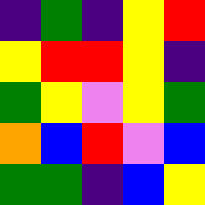[["indigo", "green", "indigo", "yellow", "red"], ["yellow", "red", "red", "yellow", "indigo"], ["green", "yellow", "violet", "yellow", "green"], ["orange", "blue", "red", "violet", "blue"], ["green", "green", "indigo", "blue", "yellow"]]